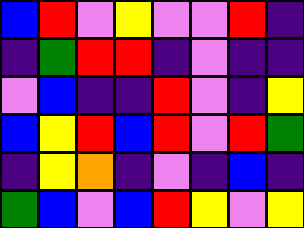[["blue", "red", "violet", "yellow", "violet", "violet", "red", "indigo"], ["indigo", "green", "red", "red", "indigo", "violet", "indigo", "indigo"], ["violet", "blue", "indigo", "indigo", "red", "violet", "indigo", "yellow"], ["blue", "yellow", "red", "blue", "red", "violet", "red", "green"], ["indigo", "yellow", "orange", "indigo", "violet", "indigo", "blue", "indigo"], ["green", "blue", "violet", "blue", "red", "yellow", "violet", "yellow"]]